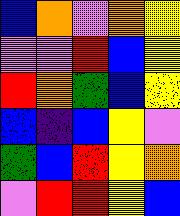[["blue", "orange", "violet", "orange", "yellow"], ["violet", "violet", "red", "blue", "yellow"], ["red", "orange", "green", "blue", "yellow"], ["blue", "indigo", "blue", "yellow", "violet"], ["green", "blue", "red", "yellow", "orange"], ["violet", "red", "red", "yellow", "blue"]]